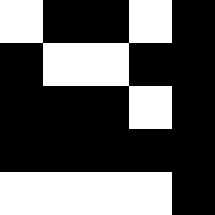[["white", "black", "black", "white", "black"], ["black", "white", "white", "black", "black"], ["black", "black", "black", "white", "black"], ["black", "black", "black", "black", "black"], ["white", "white", "white", "white", "black"]]